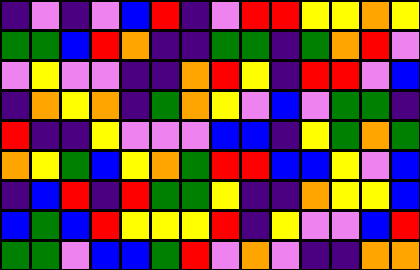[["indigo", "violet", "indigo", "violet", "blue", "red", "indigo", "violet", "red", "red", "yellow", "yellow", "orange", "yellow"], ["green", "green", "blue", "red", "orange", "indigo", "indigo", "green", "green", "indigo", "green", "orange", "red", "violet"], ["violet", "yellow", "violet", "violet", "indigo", "indigo", "orange", "red", "yellow", "indigo", "red", "red", "violet", "blue"], ["indigo", "orange", "yellow", "orange", "indigo", "green", "orange", "yellow", "violet", "blue", "violet", "green", "green", "indigo"], ["red", "indigo", "indigo", "yellow", "violet", "violet", "violet", "blue", "blue", "indigo", "yellow", "green", "orange", "green"], ["orange", "yellow", "green", "blue", "yellow", "orange", "green", "red", "red", "blue", "blue", "yellow", "violet", "blue"], ["indigo", "blue", "red", "indigo", "red", "green", "green", "yellow", "indigo", "indigo", "orange", "yellow", "yellow", "blue"], ["blue", "green", "blue", "red", "yellow", "yellow", "yellow", "red", "indigo", "yellow", "violet", "violet", "blue", "red"], ["green", "green", "violet", "blue", "blue", "green", "red", "violet", "orange", "violet", "indigo", "indigo", "orange", "orange"]]